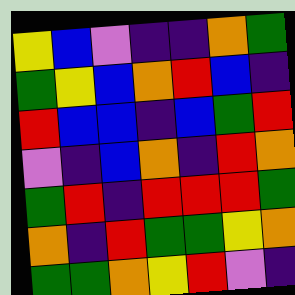[["yellow", "blue", "violet", "indigo", "indigo", "orange", "green"], ["green", "yellow", "blue", "orange", "red", "blue", "indigo"], ["red", "blue", "blue", "indigo", "blue", "green", "red"], ["violet", "indigo", "blue", "orange", "indigo", "red", "orange"], ["green", "red", "indigo", "red", "red", "red", "green"], ["orange", "indigo", "red", "green", "green", "yellow", "orange"], ["green", "green", "orange", "yellow", "red", "violet", "indigo"]]